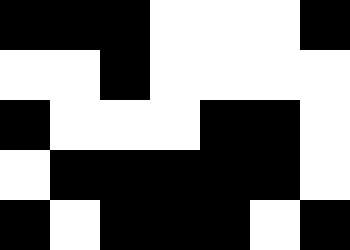[["black", "black", "black", "white", "white", "white", "black"], ["white", "white", "black", "white", "white", "white", "white"], ["black", "white", "white", "white", "black", "black", "white"], ["white", "black", "black", "black", "black", "black", "white"], ["black", "white", "black", "black", "black", "white", "black"]]